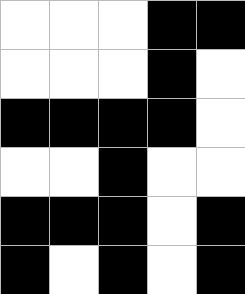[["white", "white", "white", "black", "black"], ["white", "white", "white", "black", "white"], ["black", "black", "black", "black", "white"], ["white", "white", "black", "white", "white"], ["black", "black", "black", "white", "black"], ["black", "white", "black", "white", "black"]]